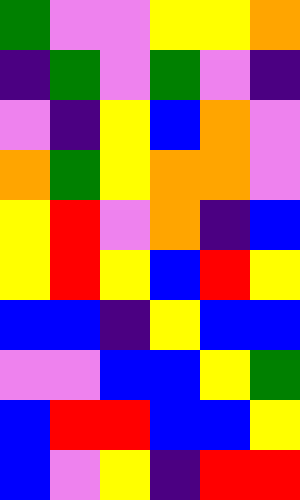[["green", "violet", "violet", "yellow", "yellow", "orange"], ["indigo", "green", "violet", "green", "violet", "indigo"], ["violet", "indigo", "yellow", "blue", "orange", "violet"], ["orange", "green", "yellow", "orange", "orange", "violet"], ["yellow", "red", "violet", "orange", "indigo", "blue"], ["yellow", "red", "yellow", "blue", "red", "yellow"], ["blue", "blue", "indigo", "yellow", "blue", "blue"], ["violet", "violet", "blue", "blue", "yellow", "green"], ["blue", "red", "red", "blue", "blue", "yellow"], ["blue", "violet", "yellow", "indigo", "red", "red"]]